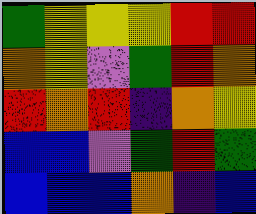[["green", "yellow", "yellow", "yellow", "red", "red"], ["orange", "yellow", "violet", "green", "red", "orange"], ["red", "orange", "red", "indigo", "orange", "yellow"], ["blue", "blue", "violet", "green", "red", "green"], ["blue", "blue", "blue", "orange", "indigo", "blue"]]